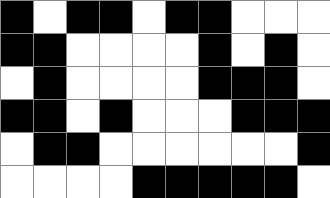[["black", "white", "black", "black", "white", "black", "black", "white", "white", "white"], ["black", "black", "white", "white", "white", "white", "black", "white", "black", "white"], ["white", "black", "white", "white", "white", "white", "black", "black", "black", "white"], ["black", "black", "white", "black", "white", "white", "white", "black", "black", "black"], ["white", "black", "black", "white", "white", "white", "white", "white", "white", "black"], ["white", "white", "white", "white", "black", "black", "black", "black", "black", "white"]]